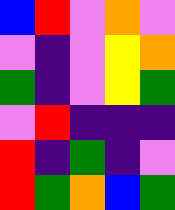[["blue", "red", "violet", "orange", "violet"], ["violet", "indigo", "violet", "yellow", "orange"], ["green", "indigo", "violet", "yellow", "green"], ["violet", "red", "indigo", "indigo", "indigo"], ["red", "indigo", "green", "indigo", "violet"], ["red", "green", "orange", "blue", "green"]]